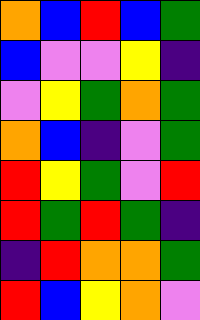[["orange", "blue", "red", "blue", "green"], ["blue", "violet", "violet", "yellow", "indigo"], ["violet", "yellow", "green", "orange", "green"], ["orange", "blue", "indigo", "violet", "green"], ["red", "yellow", "green", "violet", "red"], ["red", "green", "red", "green", "indigo"], ["indigo", "red", "orange", "orange", "green"], ["red", "blue", "yellow", "orange", "violet"]]